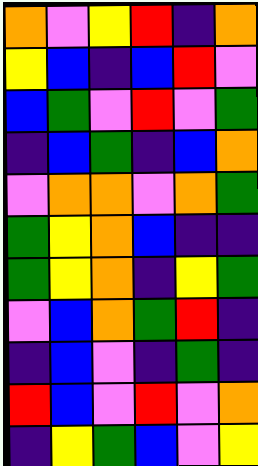[["orange", "violet", "yellow", "red", "indigo", "orange"], ["yellow", "blue", "indigo", "blue", "red", "violet"], ["blue", "green", "violet", "red", "violet", "green"], ["indigo", "blue", "green", "indigo", "blue", "orange"], ["violet", "orange", "orange", "violet", "orange", "green"], ["green", "yellow", "orange", "blue", "indigo", "indigo"], ["green", "yellow", "orange", "indigo", "yellow", "green"], ["violet", "blue", "orange", "green", "red", "indigo"], ["indigo", "blue", "violet", "indigo", "green", "indigo"], ["red", "blue", "violet", "red", "violet", "orange"], ["indigo", "yellow", "green", "blue", "violet", "yellow"]]